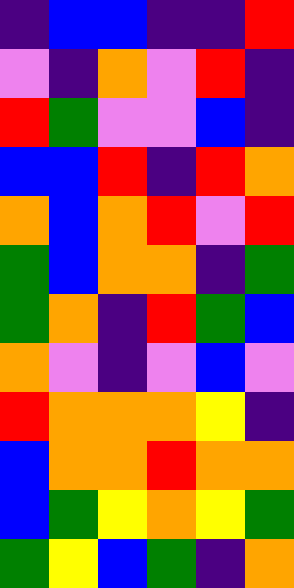[["indigo", "blue", "blue", "indigo", "indigo", "red"], ["violet", "indigo", "orange", "violet", "red", "indigo"], ["red", "green", "violet", "violet", "blue", "indigo"], ["blue", "blue", "red", "indigo", "red", "orange"], ["orange", "blue", "orange", "red", "violet", "red"], ["green", "blue", "orange", "orange", "indigo", "green"], ["green", "orange", "indigo", "red", "green", "blue"], ["orange", "violet", "indigo", "violet", "blue", "violet"], ["red", "orange", "orange", "orange", "yellow", "indigo"], ["blue", "orange", "orange", "red", "orange", "orange"], ["blue", "green", "yellow", "orange", "yellow", "green"], ["green", "yellow", "blue", "green", "indigo", "orange"]]